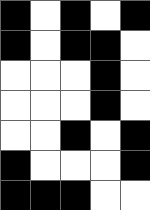[["black", "white", "black", "white", "black"], ["black", "white", "black", "black", "white"], ["white", "white", "white", "black", "white"], ["white", "white", "white", "black", "white"], ["white", "white", "black", "white", "black"], ["black", "white", "white", "white", "black"], ["black", "black", "black", "white", "white"]]